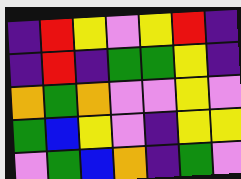[["indigo", "red", "yellow", "violet", "yellow", "red", "indigo"], ["indigo", "red", "indigo", "green", "green", "yellow", "indigo"], ["orange", "green", "orange", "violet", "violet", "yellow", "violet"], ["green", "blue", "yellow", "violet", "indigo", "yellow", "yellow"], ["violet", "green", "blue", "orange", "indigo", "green", "violet"]]